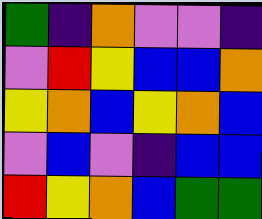[["green", "indigo", "orange", "violet", "violet", "indigo"], ["violet", "red", "yellow", "blue", "blue", "orange"], ["yellow", "orange", "blue", "yellow", "orange", "blue"], ["violet", "blue", "violet", "indigo", "blue", "blue"], ["red", "yellow", "orange", "blue", "green", "green"]]